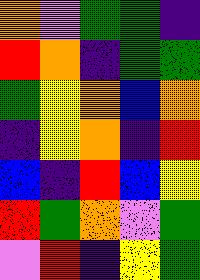[["orange", "violet", "green", "green", "indigo"], ["red", "orange", "indigo", "green", "green"], ["green", "yellow", "orange", "blue", "orange"], ["indigo", "yellow", "orange", "indigo", "red"], ["blue", "indigo", "red", "blue", "yellow"], ["red", "green", "orange", "violet", "green"], ["violet", "red", "indigo", "yellow", "green"]]